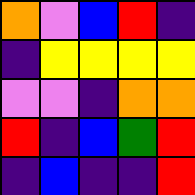[["orange", "violet", "blue", "red", "indigo"], ["indigo", "yellow", "yellow", "yellow", "yellow"], ["violet", "violet", "indigo", "orange", "orange"], ["red", "indigo", "blue", "green", "red"], ["indigo", "blue", "indigo", "indigo", "red"]]